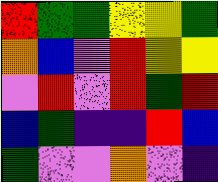[["red", "green", "green", "yellow", "yellow", "green"], ["orange", "blue", "violet", "red", "yellow", "yellow"], ["violet", "red", "violet", "red", "green", "red"], ["blue", "green", "indigo", "indigo", "red", "blue"], ["green", "violet", "violet", "orange", "violet", "indigo"]]